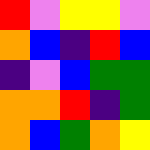[["red", "violet", "yellow", "yellow", "violet"], ["orange", "blue", "indigo", "red", "blue"], ["indigo", "violet", "blue", "green", "green"], ["orange", "orange", "red", "indigo", "green"], ["orange", "blue", "green", "orange", "yellow"]]